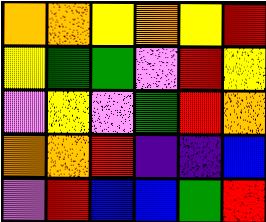[["orange", "orange", "yellow", "orange", "yellow", "red"], ["yellow", "green", "green", "violet", "red", "yellow"], ["violet", "yellow", "violet", "green", "red", "orange"], ["orange", "orange", "red", "indigo", "indigo", "blue"], ["violet", "red", "blue", "blue", "green", "red"]]